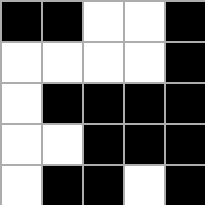[["black", "black", "white", "white", "black"], ["white", "white", "white", "white", "black"], ["white", "black", "black", "black", "black"], ["white", "white", "black", "black", "black"], ["white", "black", "black", "white", "black"]]